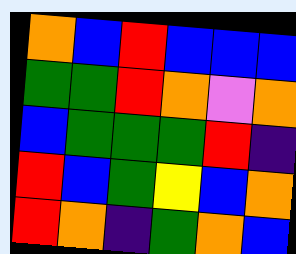[["orange", "blue", "red", "blue", "blue", "blue"], ["green", "green", "red", "orange", "violet", "orange"], ["blue", "green", "green", "green", "red", "indigo"], ["red", "blue", "green", "yellow", "blue", "orange"], ["red", "orange", "indigo", "green", "orange", "blue"]]